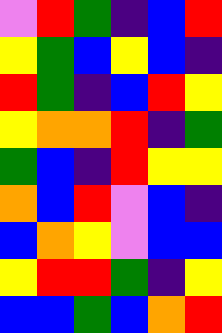[["violet", "red", "green", "indigo", "blue", "red"], ["yellow", "green", "blue", "yellow", "blue", "indigo"], ["red", "green", "indigo", "blue", "red", "yellow"], ["yellow", "orange", "orange", "red", "indigo", "green"], ["green", "blue", "indigo", "red", "yellow", "yellow"], ["orange", "blue", "red", "violet", "blue", "indigo"], ["blue", "orange", "yellow", "violet", "blue", "blue"], ["yellow", "red", "red", "green", "indigo", "yellow"], ["blue", "blue", "green", "blue", "orange", "red"]]